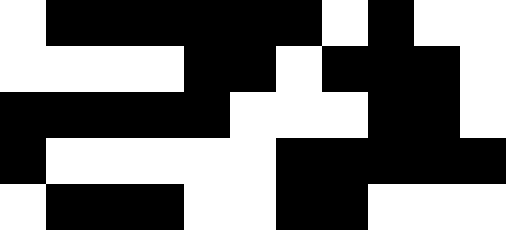[["white", "black", "black", "black", "black", "black", "black", "white", "black", "white", "white"], ["white", "white", "white", "white", "black", "black", "white", "black", "black", "black", "white"], ["black", "black", "black", "black", "black", "white", "white", "white", "black", "black", "white"], ["black", "white", "white", "white", "white", "white", "black", "black", "black", "black", "black"], ["white", "black", "black", "black", "white", "white", "black", "black", "white", "white", "white"]]